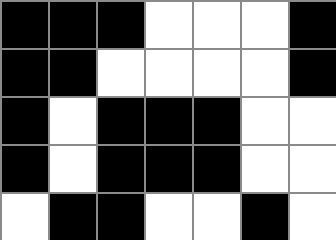[["black", "black", "black", "white", "white", "white", "black"], ["black", "black", "white", "white", "white", "white", "black"], ["black", "white", "black", "black", "black", "white", "white"], ["black", "white", "black", "black", "black", "white", "white"], ["white", "black", "black", "white", "white", "black", "white"]]